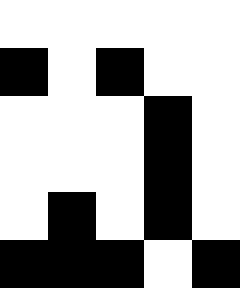[["white", "white", "white", "white", "white"], ["black", "white", "black", "white", "white"], ["white", "white", "white", "black", "white"], ["white", "white", "white", "black", "white"], ["white", "black", "white", "black", "white"], ["black", "black", "black", "white", "black"]]